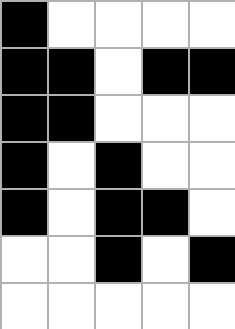[["black", "white", "white", "white", "white"], ["black", "black", "white", "black", "black"], ["black", "black", "white", "white", "white"], ["black", "white", "black", "white", "white"], ["black", "white", "black", "black", "white"], ["white", "white", "black", "white", "black"], ["white", "white", "white", "white", "white"]]